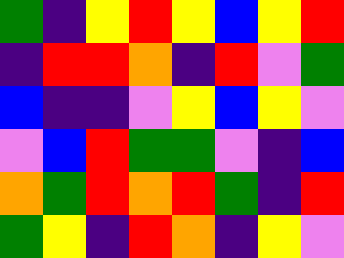[["green", "indigo", "yellow", "red", "yellow", "blue", "yellow", "red"], ["indigo", "red", "red", "orange", "indigo", "red", "violet", "green"], ["blue", "indigo", "indigo", "violet", "yellow", "blue", "yellow", "violet"], ["violet", "blue", "red", "green", "green", "violet", "indigo", "blue"], ["orange", "green", "red", "orange", "red", "green", "indigo", "red"], ["green", "yellow", "indigo", "red", "orange", "indigo", "yellow", "violet"]]